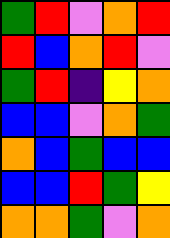[["green", "red", "violet", "orange", "red"], ["red", "blue", "orange", "red", "violet"], ["green", "red", "indigo", "yellow", "orange"], ["blue", "blue", "violet", "orange", "green"], ["orange", "blue", "green", "blue", "blue"], ["blue", "blue", "red", "green", "yellow"], ["orange", "orange", "green", "violet", "orange"]]